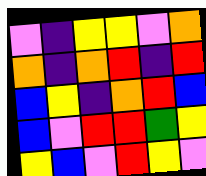[["violet", "indigo", "yellow", "yellow", "violet", "orange"], ["orange", "indigo", "orange", "red", "indigo", "red"], ["blue", "yellow", "indigo", "orange", "red", "blue"], ["blue", "violet", "red", "red", "green", "yellow"], ["yellow", "blue", "violet", "red", "yellow", "violet"]]